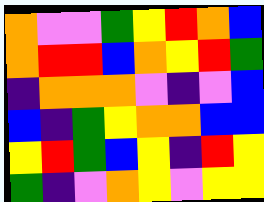[["orange", "violet", "violet", "green", "yellow", "red", "orange", "blue"], ["orange", "red", "red", "blue", "orange", "yellow", "red", "green"], ["indigo", "orange", "orange", "orange", "violet", "indigo", "violet", "blue"], ["blue", "indigo", "green", "yellow", "orange", "orange", "blue", "blue"], ["yellow", "red", "green", "blue", "yellow", "indigo", "red", "yellow"], ["green", "indigo", "violet", "orange", "yellow", "violet", "yellow", "yellow"]]